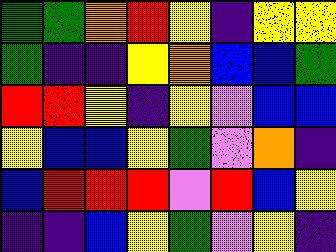[["green", "green", "orange", "red", "yellow", "indigo", "yellow", "yellow"], ["green", "indigo", "indigo", "yellow", "orange", "blue", "blue", "green"], ["red", "red", "yellow", "indigo", "yellow", "violet", "blue", "blue"], ["yellow", "blue", "blue", "yellow", "green", "violet", "orange", "indigo"], ["blue", "red", "red", "red", "violet", "red", "blue", "yellow"], ["indigo", "indigo", "blue", "yellow", "green", "violet", "yellow", "indigo"]]